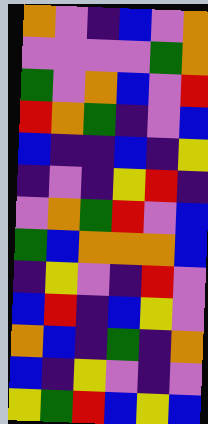[["orange", "violet", "indigo", "blue", "violet", "orange"], ["violet", "violet", "violet", "violet", "green", "orange"], ["green", "violet", "orange", "blue", "violet", "red"], ["red", "orange", "green", "indigo", "violet", "blue"], ["blue", "indigo", "indigo", "blue", "indigo", "yellow"], ["indigo", "violet", "indigo", "yellow", "red", "indigo"], ["violet", "orange", "green", "red", "violet", "blue"], ["green", "blue", "orange", "orange", "orange", "blue"], ["indigo", "yellow", "violet", "indigo", "red", "violet"], ["blue", "red", "indigo", "blue", "yellow", "violet"], ["orange", "blue", "indigo", "green", "indigo", "orange"], ["blue", "indigo", "yellow", "violet", "indigo", "violet"], ["yellow", "green", "red", "blue", "yellow", "blue"]]